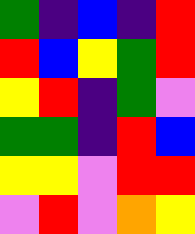[["green", "indigo", "blue", "indigo", "red"], ["red", "blue", "yellow", "green", "red"], ["yellow", "red", "indigo", "green", "violet"], ["green", "green", "indigo", "red", "blue"], ["yellow", "yellow", "violet", "red", "red"], ["violet", "red", "violet", "orange", "yellow"]]